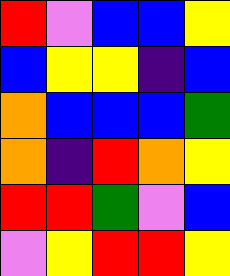[["red", "violet", "blue", "blue", "yellow"], ["blue", "yellow", "yellow", "indigo", "blue"], ["orange", "blue", "blue", "blue", "green"], ["orange", "indigo", "red", "orange", "yellow"], ["red", "red", "green", "violet", "blue"], ["violet", "yellow", "red", "red", "yellow"]]